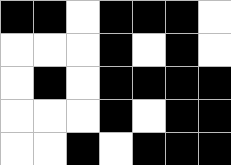[["black", "black", "white", "black", "black", "black", "white"], ["white", "white", "white", "black", "white", "black", "white"], ["white", "black", "white", "black", "black", "black", "black"], ["white", "white", "white", "black", "white", "black", "black"], ["white", "white", "black", "white", "black", "black", "black"]]